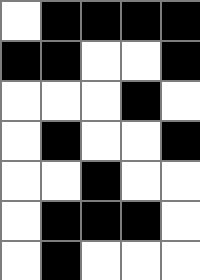[["white", "black", "black", "black", "black"], ["black", "black", "white", "white", "black"], ["white", "white", "white", "black", "white"], ["white", "black", "white", "white", "black"], ["white", "white", "black", "white", "white"], ["white", "black", "black", "black", "white"], ["white", "black", "white", "white", "white"]]